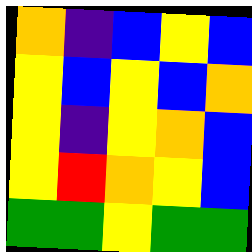[["orange", "indigo", "blue", "yellow", "blue"], ["yellow", "blue", "yellow", "blue", "orange"], ["yellow", "indigo", "yellow", "orange", "blue"], ["yellow", "red", "orange", "yellow", "blue"], ["green", "green", "yellow", "green", "green"]]